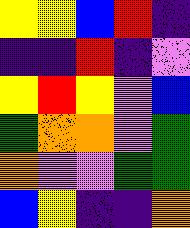[["yellow", "yellow", "blue", "red", "indigo"], ["indigo", "indigo", "red", "indigo", "violet"], ["yellow", "red", "yellow", "violet", "blue"], ["green", "orange", "orange", "violet", "green"], ["orange", "violet", "violet", "green", "green"], ["blue", "yellow", "indigo", "indigo", "orange"]]